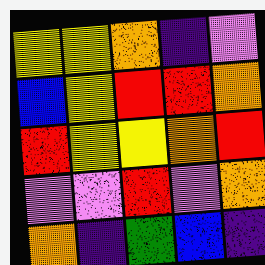[["yellow", "yellow", "orange", "indigo", "violet"], ["blue", "yellow", "red", "red", "orange"], ["red", "yellow", "yellow", "orange", "red"], ["violet", "violet", "red", "violet", "orange"], ["orange", "indigo", "green", "blue", "indigo"]]